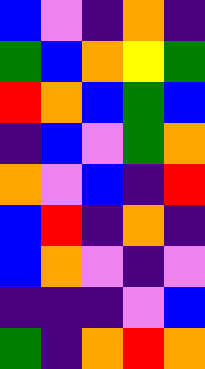[["blue", "violet", "indigo", "orange", "indigo"], ["green", "blue", "orange", "yellow", "green"], ["red", "orange", "blue", "green", "blue"], ["indigo", "blue", "violet", "green", "orange"], ["orange", "violet", "blue", "indigo", "red"], ["blue", "red", "indigo", "orange", "indigo"], ["blue", "orange", "violet", "indigo", "violet"], ["indigo", "indigo", "indigo", "violet", "blue"], ["green", "indigo", "orange", "red", "orange"]]